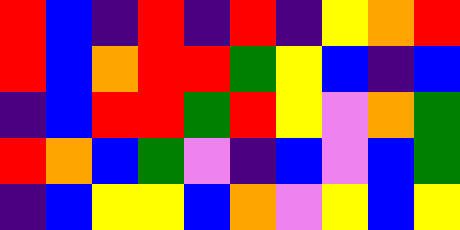[["red", "blue", "indigo", "red", "indigo", "red", "indigo", "yellow", "orange", "red"], ["red", "blue", "orange", "red", "red", "green", "yellow", "blue", "indigo", "blue"], ["indigo", "blue", "red", "red", "green", "red", "yellow", "violet", "orange", "green"], ["red", "orange", "blue", "green", "violet", "indigo", "blue", "violet", "blue", "green"], ["indigo", "blue", "yellow", "yellow", "blue", "orange", "violet", "yellow", "blue", "yellow"]]